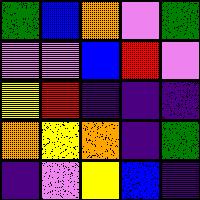[["green", "blue", "orange", "violet", "green"], ["violet", "violet", "blue", "red", "violet"], ["yellow", "red", "indigo", "indigo", "indigo"], ["orange", "yellow", "orange", "indigo", "green"], ["indigo", "violet", "yellow", "blue", "indigo"]]